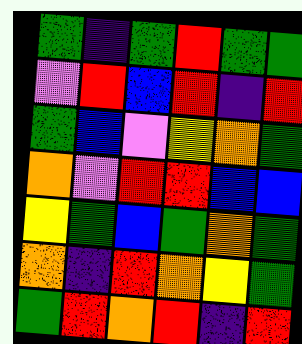[["green", "indigo", "green", "red", "green", "green"], ["violet", "red", "blue", "red", "indigo", "red"], ["green", "blue", "violet", "yellow", "orange", "green"], ["orange", "violet", "red", "red", "blue", "blue"], ["yellow", "green", "blue", "green", "orange", "green"], ["orange", "indigo", "red", "orange", "yellow", "green"], ["green", "red", "orange", "red", "indigo", "red"]]